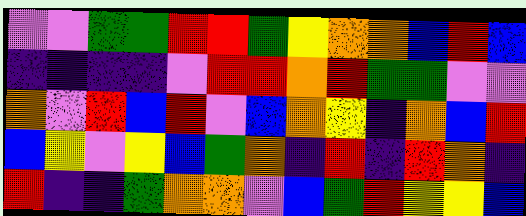[["violet", "violet", "green", "green", "red", "red", "green", "yellow", "orange", "orange", "blue", "red", "blue"], ["indigo", "indigo", "indigo", "indigo", "violet", "red", "red", "orange", "red", "green", "green", "violet", "violet"], ["orange", "violet", "red", "blue", "red", "violet", "blue", "orange", "yellow", "indigo", "orange", "blue", "red"], ["blue", "yellow", "violet", "yellow", "blue", "green", "orange", "indigo", "red", "indigo", "red", "orange", "indigo"], ["red", "indigo", "indigo", "green", "orange", "orange", "violet", "blue", "green", "red", "yellow", "yellow", "blue"]]